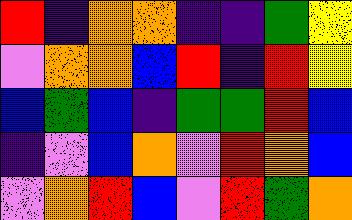[["red", "indigo", "orange", "orange", "indigo", "indigo", "green", "yellow"], ["violet", "orange", "orange", "blue", "red", "indigo", "red", "yellow"], ["blue", "green", "blue", "indigo", "green", "green", "red", "blue"], ["indigo", "violet", "blue", "orange", "violet", "red", "orange", "blue"], ["violet", "orange", "red", "blue", "violet", "red", "green", "orange"]]